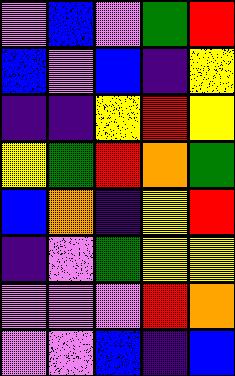[["violet", "blue", "violet", "green", "red"], ["blue", "violet", "blue", "indigo", "yellow"], ["indigo", "indigo", "yellow", "red", "yellow"], ["yellow", "green", "red", "orange", "green"], ["blue", "orange", "indigo", "yellow", "red"], ["indigo", "violet", "green", "yellow", "yellow"], ["violet", "violet", "violet", "red", "orange"], ["violet", "violet", "blue", "indigo", "blue"]]